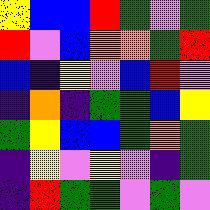[["yellow", "blue", "blue", "red", "green", "violet", "green"], ["red", "violet", "blue", "orange", "orange", "green", "red"], ["blue", "indigo", "yellow", "violet", "blue", "red", "violet"], ["indigo", "orange", "indigo", "green", "green", "blue", "yellow"], ["green", "yellow", "blue", "blue", "green", "orange", "green"], ["indigo", "yellow", "violet", "yellow", "violet", "indigo", "green"], ["indigo", "red", "green", "green", "violet", "green", "violet"]]